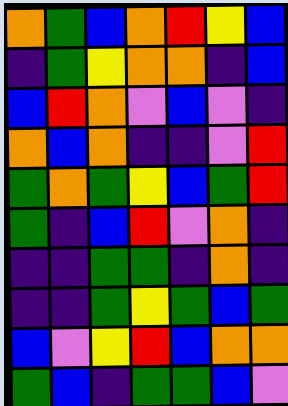[["orange", "green", "blue", "orange", "red", "yellow", "blue"], ["indigo", "green", "yellow", "orange", "orange", "indigo", "blue"], ["blue", "red", "orange", "violet", "blue", "violet", "indigo"], ["orange", "blue", "orange", "indigo", "indigo", "violet", "red"], ["green", "orange", "green", "yellow", "blue", "green", "red"], ["green", "indigo", "blue", "red", "violet", "orange", "indigo"], ["indigo", "indigo", "green", "green", "indigo", "orange", "indigo"], ["indigo", "indigo", "green", "yellow", "green", "blue", "green"], ["blue", "violet", "yellow", "red", "blue", "orange", "orange"], ["green", "blue", "indigo", "green", "green", "blue", "violet"]]